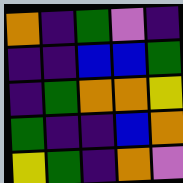[["orange", "indigo", "green", "violet", "indigo"], ["indigo", "indigo", "blue", "blue", "green"], ["indigo", "green", "orange", "orange", "yellow"], ["green", "indigo", "indigo", "blue", "orange"], ["yellow", "green", "indigo", "orange", "violet"]]